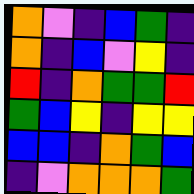[["orange", "violet", "indigo", "blue", "green", "indigo"], ["orange", "indigo", "blue", "violet", "yellow", "indigo"], ["red", "indigo", "orange", "green", "green", "red"], ["green", "blue", "yellow", "indigo", "yellow", "yellow"], ["blue", "blue", "indigo", "orange", "green", "blue"], ["indigo", "violet", "orange", "orange", "orange", "green"]]